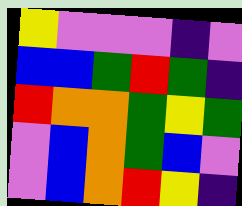[["yellow", "violet", "violet", "violet", "indigo", "violet"], ["blue", "blue", "green", "red", "green", "indigo"], ["red", "orange", "orange", "green", "yellow", "green"], ["violet", "blue", "orange", "green", "blue", "violet"], ["violet", "blue", "orange", "red", "yellow", "indigo"]]